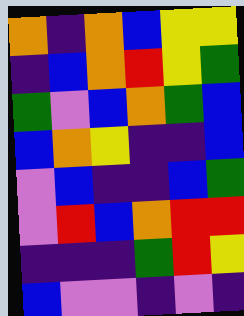[["orange", "indigo", "orange", "blue", "yellow", "yellow"], ["indigo", "blue", "orange", "red", "yellow", "green"], ["green", "violet", "blue", "orange", "green", "blue"], ["blue", "orange", "yellow", "indigo", "indigo", "blue"], ["violet", "blue", "indigo", "indigo", "blue", "green"], ["violet", "red", "blue", "orange", "red", "red"], ["indigo", "indigo", "indigo", "green", "red", "yellow"], ["blue", "violet", "violet", "indigo", "violet", "indigo"]]